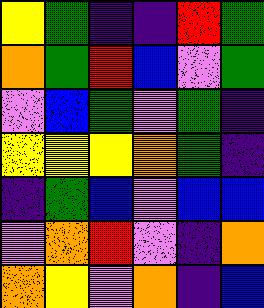[["yellow", "green", "indigo", "indigo", "red", "green"], ["orange", "green", "red", "blue", "violet", "green"], ["violet", "blue", "green", "violet", "green", "indigo"], ["yellow", "yellow", "yellow", "orange", "green", "indigo"], ["indigo", "green", "blue", "violet", "blue", "blue"], ["violet", "orange", "red", "violet", "indigo", "orange"], ["orange", "yellow", "violet", "orange", "indigo", "blue"]]